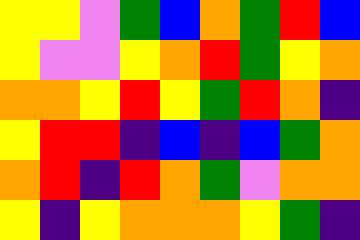[["yellow", "yellow", "violet", "green", "blue", "orange", "green", "red", "blue"], ["yellow", "violet", "violet", "yellow", "orange", "red", "green", "yellow", "orange"], ["orange", "orange", "yellow", "red", "yellow", "green", "red", "orange", "indigo"], ["yellow", "red", "red", "indigo", "blue", "indigo", "blue", "green", "orange"], ["orange", "red", "indigo", "red", "orange", "green", "violet", "orange", "orange"], ["yellow", "indigo", "yellow", "orange", "orange", "orange", "yellow", "green", "indigo"]]